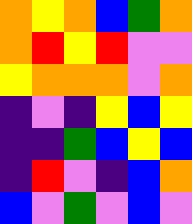[["orange", "yellow", "orange", "blue", "green", "orange"], ["orange", "red", "yellow", "red", "violet", "violet"], ["yellow", "orange", "orange", "orange", "violet", "orange"], ["indigo", "violet", "indigo", "yellow", "blue", "yellow"], ["indigo", "indigo", "green", "blue", "yellow", "blue"], ["indigo", "red", "violet", "indigo", "blue", "orange"], ["blue", "violet", "green", "violet", "blue", "violet"]]